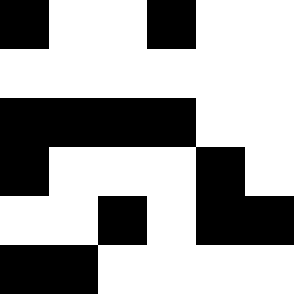[["black", "white", "white", "black", "white", "white"], ["white", "white", "white", "white", "white", "white"], ["black", "black", "black", "black", "white", "white"], ["black", "white", "white", "white", "black", "white"], ["white", "white", "black", "white", "black", "black"], ["black", "black", "white", "white", "white", "white"]]